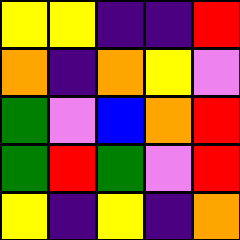[["yellow", "yellow", "indigo", "indigo", "red"], ["orange", "indigo", "orange", "yellow", "violet"], ["green", "violet", "blue", "orange", "red"], ["green", "red", "green", "violet", "red"], ["yellow", "indigo", "yellow", "indigo", "orange"]]